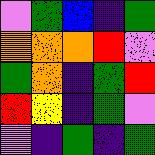[["violet", "green", "blue", "indigo", "green"], ["orange", "orange", "orange", "red", "violet"], ["green", "orange", "indigo", "green", "red"], ["red", "yellow", "indigo", "green", "violet"], ["violet", "indigo", "green", "indigo", "green"]]